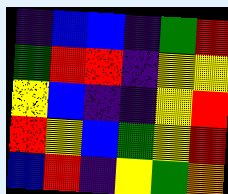[["indigo", "blue", "blue", "indigo", "green", "red"], ["green", "red", "red", "indigo", "yellow", "yellow"], ["yellow", "blue", "indigo", "indigo", "yellow", "red"], ["red", "yellow", "blue", "green", "yellow", "red"], ["blue", "red", "indigo", "yellow", "green", "orange"]]